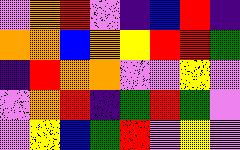[["violet", "orange", "red", "violet", "indigo", "blue", "red", "indigo"], ["orange", "orange", "blue", "orange", "yellow", "red", "red", "green"], ["indigo", "red", "orange", "orange", "violet", "violet", "yellow", "violet"], ["violet", "orange", "red", "indigo", "green", "red", "green", "violet"], ["violet", "yellow", "blue", "green", "red", "violet", "yellow", "violet"]]